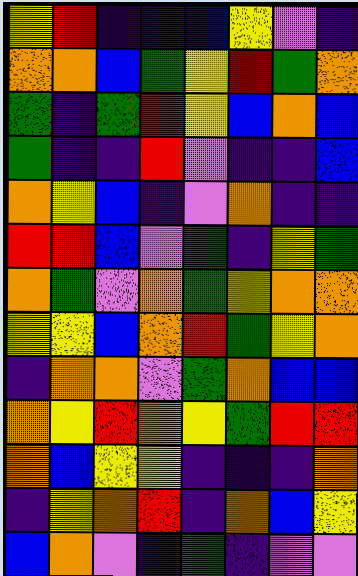[["yellow", "red", "indigo", "indigo", "blue", "yellow", "violet", "indigo"], ["orange", "orange", "blue", "green", "yellow", "red", "green", "orange"], ["green", "indigo", "green", "red", "yellow", "blue", "orange", "blue"], ["green", "indigo", "indigo", "red", "violet", "indigo", "indigo", "blue"], ["orange", "yellow", "blue", "indigo", "violet", "orange", "indigo", "indigo"], ["red", "red", "blue", "violet", "green", "indigo", "yellow", "green"], ["orange", "green", "violet", "orange", "green", "yellow", "orange", "orange"], ["yellow", "yellow", "blue", "orange", "red", "green", "yellow", "orange"], ["indigo", "orange", "orange", "violet", "green", "orange", "blue", "blue"], ["orange", "yellow", "red", "orange", "yellow", "green", "red", "red"], ["orange", "blue", "yellow", "yellow", "indigo", "indigo", "indigo", "orange"], ["indigo", "yellow", "orange", "red", "indigo", "orange", "blue", "yellow"], ["blue", "orange", "violet", "indigo", "green", "indigo", "violet", "violet"]]